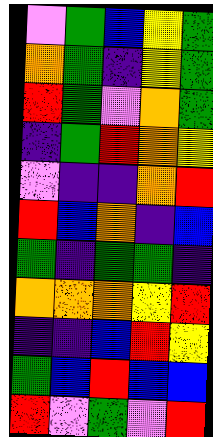[["violet", "green", "blue", "yellow", "green"], ["orange", "green", "indigo", "yellow", "green"], ["red", "green", "violet", "orange", "green"], ["indigo", "green", "red", "orange", "yellow"], ["violet", "indigo", "indigo", "orange", "red"], ["red", "blue", "orange", "indigo", "blue"], ["green", "indigo", "green", "green", "indigo"], ["orange", "orange", "orange", "yellow", "red"], ["indigo", "indigo", "blue", "red", "yellow"], ["green", "blue", "red", "blue", "blue"], ["red", "violet", "green", "violet", "red"]]